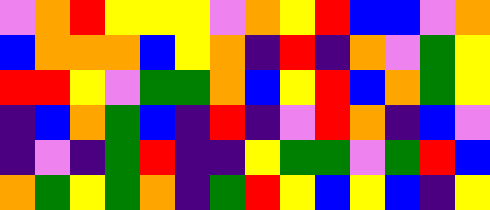[["violet", "orange", "red", "yellow", "yellow", "yellow", "violet", "orange", "yellow", "red", "blue", "blue", "violet", "orange"], ["blue", "orange", "orange", "orange", "blue", "yellow", "orange", "indigo", "red", "indigo", "orange", "violet", "green", "yellow"], ["red", "red", "yellow", "violet", "green", "green", "orange", "blue", "yellow", "red", "blue", "orange", "green", "yellow"], ["indigo", "blue", "orange", "green", "blue", "indigo", "red", "indigo", "violet", "red", "orange", "indigo", "blue", "violet"], ["indigo", "violet", "indigo", "green", "red", "indigo", "indigo", "yellow", "green", "green", "violet", "green", "red", "blue"], ["orange", "green", "yellow", "green", "orange", "indigo", "green", "red", "yellow", "blue", "yellow", "blue", "indigo", "yellow"]]